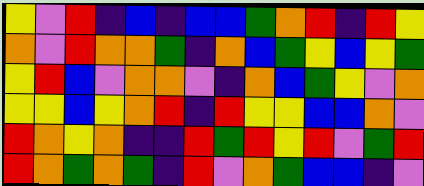[["yellow", "violet", "red", "indigo", "blue", "indigo", "blue", "blue", "green", "orange", "red", "indigo", "red", "yellow"], ["orange", "violet", "red", "orange", "orange", "green", "indigo", "orange", "blue", "green", "yellow", "blue", "yellow", "green"], ["yellow", "red", "blue", "violet", "orange", "orange", "violet", "indigo", "orange", "blue", "green", "yellow", "violet", "orange"], ["yellow", "yellow", "blue", "yellow", "orange", "red", "indigo", "red", "yellow", "yellow", "blue", "blue", "orange", "violet"], ["red", "orange", "yellow", "orange", "indigo", "indigo", "red", "green", "red", "yellow", "red", "violet", "green", "red"], ["red", "orange", "green", "orange", "green", "indigo", "red", "violet", "orange", "green", "blue", "blue", "indigo", "violet"]]